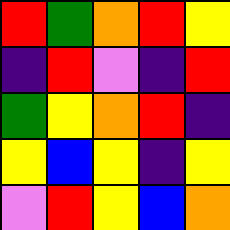[["red", "green", "orange", "red", "yellow"], ["indigo", "red", "violet", "indigo", "red"], ["green", "yellow", "orange", "red", "indigo"], ["yellow", "blue", "yellow", "indigo", "yellow"], ["violet", "red", "yellow", "blue", "orange"]]